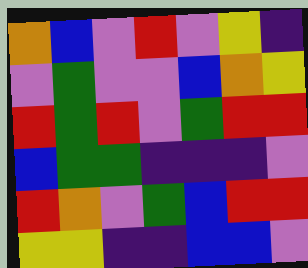[["orange", "blue", "violet", "red", "violet", "yellow", "indigo"], ["violet", "green", "violet", "violet", "blue", "orange", "yellow"], ["red", "green", "red", "violet", "green", "red", "red"], ["blue", "green", "green", "indigo", "indigo", "indigo", "violet"], ["red", "orange", "violet", "green", "blue", "red", "red"], ["yellow", "yellow", "indigo", "indigo", "blue", "blue", "violet"]]